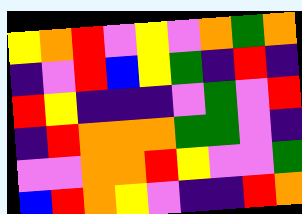[["yellow", "orange", "red", "violet", "yellow", "violet", "orange", "green", "orange"], ["indigo", "violet", "red", "blue", "yellow", "green", "indigo", "red", "indigo"], ["red", "yellow", "indigo", "indigo", "indigo", "violet", "green", "violet", "red"], ["indigo", "red", "orange", "orange", "orange", "green", "green", "violet", "indigo"], ["violet", "violet", "orange", "orange", "red", "yellow", "violet", "violet", "green"], ["blue", "red", "orange", "yellow", "violet", "indigo", "indigo", "red", "orange"]]